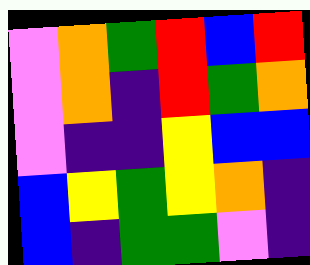[["violet", "orange", "green", "red", "blue", "red"], ["violet", "orange", "indigo", "red", "green", "orange"], ["violet", "indigo", "indigo", "yellow", "blue", "blue"], ["blue", "yellow", "green", "yellow", "orange", "indigo"], ["blue", "indigo", "green", "green", "violet", "indigo"]]